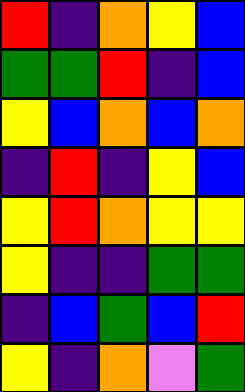[["red", "indigo", "orange", "yellow", "blue"], ["green", "green", "red", "indigo", "blue"], ["yellow", "blue", "orange", "blue", "orange"], ["indigo", "red", "indigo", "yellow", "blue"], ["yellow", "red", "orange", "yellow", "yellow"], ["yellow", "indigo", "indigo", "green", "green"], ["indigo", "blue", "green", "blue", "red"], ["yellow", "indigo", "orange", "violet", "green"]]